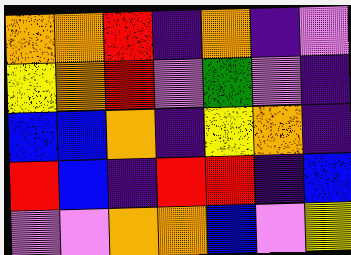[["orange", "orange", "red", "indigo", "orange", "indigo", "violet"], ["yellow", "orange", "red", "violet", "green", "violet", "indigo"], ["blue", "blue", "orange", "indigo", "yellow", "orange", "indigo"], ["red", "blue", "indigo", "red", "red", "indigo", "blue"], ["violet", "violet", "orange", "orange", "blue", "violet", "yellow"]]